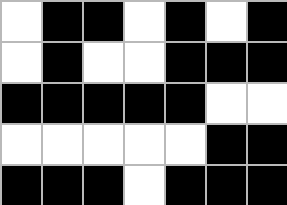[["white", "black", "black", "white", "black", "white", "black"], ["white", "black", "white", "white", "black", "black", "black"], ["black", "black", "black", "black", "black", "white", "white"], ["white", "white", "white", "white", "white", "black", "black"], ["black", "black", "black", "white", "black", "black", "black"]]